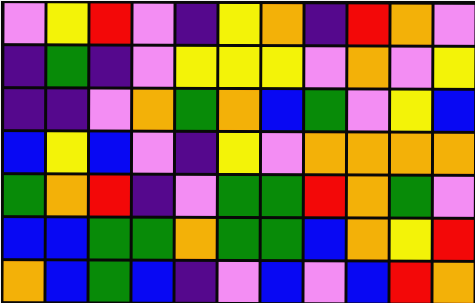[["violet", "yellow", "red", "violet", "indigo", "yellow", "orange", "indigo", "red", "orange", "violet"], ["indigo", "green", "indigo", "violet", "yellow", "yellow", "yellow", "violet", "orange", "violet", "yellow"], ["indigo", "indigo", "violet", "orange", "green", "orange", "blue", "green", "violet", "yellow", "blue"], ["blue", "yellow", "blue", "violet", "indigo", "yellow", "violet", "orange", "orange", "orange", "orange"], ["green", "orange", "red", "indigo", "violet", "green", "green", "red", "orange", "green", "violet"], ["blue", "blue", "green", "green", "orange", "green", "green", "blue", "orange", "yellow", "red"], ["orange", "blue", "green", "blue", "indigo", "violet", "blue", "violet", "blue", "red", "orange"]]